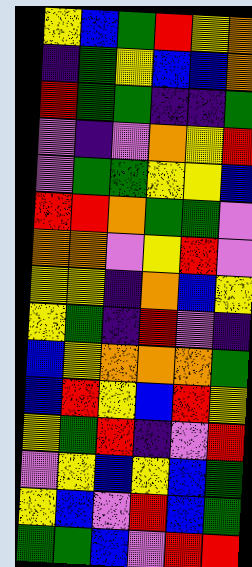[["yellow", "blue", "green", "red", "yellow", "orange"], ["indigo", "green", "yellow", "blue", "blue", "orange"], ["red", "green", "green", "indigo", "indigo", "green"], ["violet", "indigo", "violet", "orange", "yellow", "red"], ["violet", "green", "green", "yellow", "yellow", "blue"], ["red", "red", "orange", "green", "green", "violet"], ["orange", "orange", "violet", "yellow", "red", "violet"], ["yellow", "yellow", "indigo", "orange", "blue", "yellow"], ["yellow", "green", "indigo", "red", "violet", "indigo"], ["blue", "yellow", "orange", "orange", "orange", "green"], ["blue", "red", "yellow", "blue", "red", "yellow"], ["yellow", "green", "red", "indigo", "violet", "red"], ["violet", "yellow", "blue", "yellow", "blue", "green"], ["yellow", "blue", "violet", "red", "blue", "green"], ["green", "green", "blue", "violet", "red", "red"]]